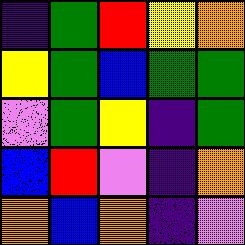[["indigo", "green", "red", "yellow", "orange"], ["yellow", "green", "blue", "green", "green"], ["violet", "green", "yellow", "indigo", "green"], ["blue", "red", "violet", "indigo", "orange"], ["orange", "blue", "orange", "indigo", "violet"]]